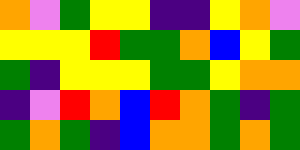[["orange", "violet", "green", "yellow", "yellow", "indigo", "indigo", "yellow", "orange", "violet"], ["yellow", "yellow", "yellow", "red", "green", "green", "orange", "blue", "yellow", "green"], ["green", "indigo", "yellow", "yellow", "yellow", "green", "green", "yellow", "orange", "orange"], ["indigo", "violet", "red", "orange", "blue", "red", "orange", "green", "indigo", "green"], ["green", "orange", "green", "indigo", "blue", "orange", "orange", "green", "orange", "green"]]